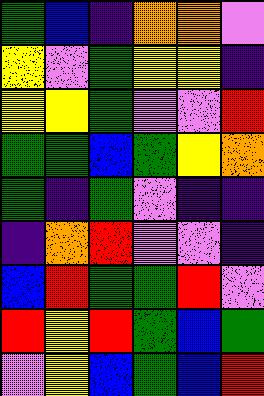[["green", "blue", "indigo", "orange", "orange", "violet"], ["yellow", "violet", "green", "yellow", "yellow", "indigo"], ["yellow", "yellow", "green", "violet", "violet", "red"], ["green", "green", "blue", "green", "yellow", "orange"], ["green", "indigo", "green", "violet", "indigo", "indigo"], ["indigo", "orange", "red", "violet", "violet", "indigo"], ["blue", "red", "green", "green", "red", "violet"], ["red", "yellow", "red", "green", "blue", "green"], ["violet", "yellow", "blue", "green", "blue", "red"]]